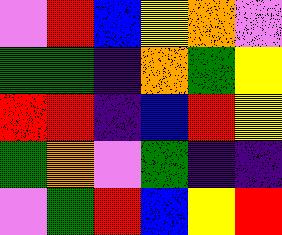[["violet", "red", "blue", "yellow", "orange", "violet"], ["green", "green", "indigo", "orange", "green", "yellow"], ["red", "red", "indigo", "blue", "red", "yellow"], ["green", "orange", "violet", "green", "indigo", "indigo"], ["violet", "green", "red", "blue", "yellow", "red"]]